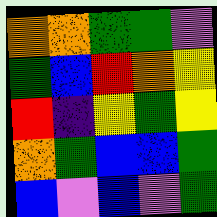[["orange", "orange", "green", "green", "violet"], ["green", "blue", "red", "orange", "yellow"], ["red", "indigo", "yellow", "green", "yellow"], ["orange", "green", "blue", "blue", "green"], ["blue", "violet", "blue", "violet", "green"]]